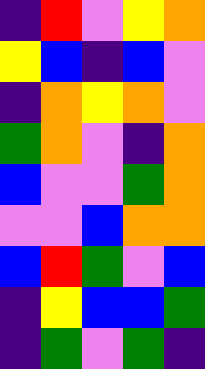[["indigo", "red", "violet", "yellow", "orange"], ["yellow", "blue", "indigo", "blue", "violet"], ["indigo", "orange", "yellow", "orange", "violet"], ["green", "orange", "violet", "indigo", "orange"], ["blue", "violet", "violet", "green", "orange"], ["violet", "violet", "blue", "orange", "orange"], ["blue", "red", "green", "violet", "blue"], ["indigo", "yellow", "blue", "blue", "green"], ["indigo", "green", "violet", "green", "indigo"]]